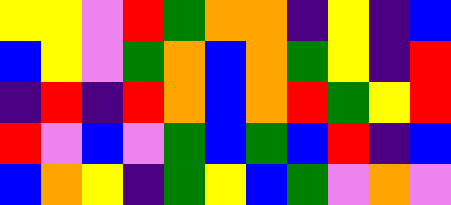[["yellow", "yellow", "violet", "red", "green", "orange", "orange", "indigo", "yellow", "indigo", "blue"], ["blue", "yellow", "violet", "green", "orange", "blue", "orange", "green", "yellow", "indigo", "red"], ["indigo", "red", "indigo", "red", "orange", "blue", "orange", "red", "green", "yellow", "red"], ["red", "violet", "blue", "violet", "green", "blue", "green", "blue", "red", "indigo", "blue"], ["blue", "orange", "yellow", "indigo", "green", "yellow", "blue", "green", "violet", "orange", "violet"]]